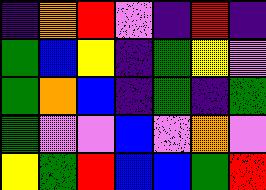[["indigo", "orange", "red", "violet", "indigo", "red", "indigo"], ["green", "blue", "yellow", "indigo", "green", "yellow", "violet"], ["green", "orange", "blue", "indigo", "green", "indigo", "green"], ["green", "violet", "violet", "blue", "violet", "orange", "violet"], ["yellow", "green", "red", "blue", "blue", "green", "red"]]